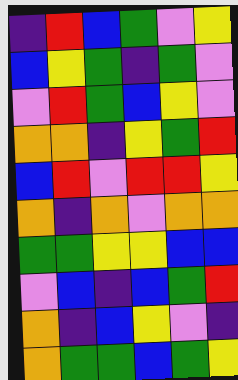[["indigo", "red", "blue", "green", "violet", "yellow"], ["blue", "yellow", "green", "indigo", "green", "violet"], ["violet", "red", "green", "blue", "yellow", "violet"], ["orange", "orange", "indigo", "yellow", "green", "red"], ["blue", "red", "violet", "red", "red", "yellow"], ["orange", "indigo", "orange", "violet", "orange", "orange"], ["green", "green", "yellow", "yellow", "blue", "blue"], ["violet", "blue", "indigo", "blue", "green", "red"], ["orange", "indigo", "blue", "yellow", "violet", "indigo"], ["orange", "green", "green", "blue", "green", "yellow"]]